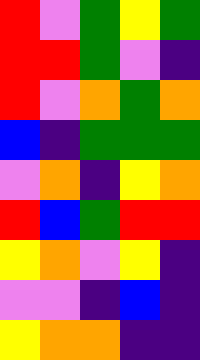[["red", "violet", "green", "yellow", "green"], ["red", "red", "green", "violet", "indigo"], ["red", "violet", "orange", "green", "orange"], ["blue", "indigo", "green", "green", "green"], ["violet", "orange", "indigo", "yellow", "orange"], ["red", "blue", "green", "red", "red"], ["yellow", "orange", "violet", "yellow", "indigo"], ["violet", "violet", "indigo", "blue", "indigo"], ["yellow", "orange", "orange", "indigo", "indigo"]]